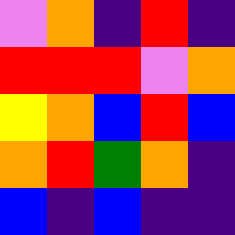[["violet", "orange", "indigo", "red", "indigo"], ["red", "red", "red", "violet", "orange"], ["yellow", "orange", "blue", "red", "blue"], ["orange", "red", "green", "orange", "indigo"], ["blue", "indigo", "blue", "indigo", "indigo"]]